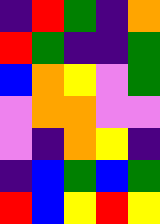[["indigo", "red", "green", "indigo", "orange"], ["red", "green", "indigo", "indigo", "green"], ["blue", "orange", "yellow", "violet", "green"], ["violet", "orange", "orange", "violet", "violet"], ["violet", "indigo", "orange", "yellow", "indigo"], ["indigo", "blue", "green", "blue", "green"], ["red", "blue", "yellow", "red", "yellow"]]